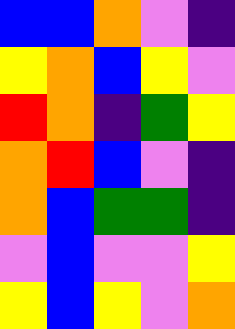[["blue", "blue", "orange", "violet", "indigo"], ["yellow", "orange", "blue", "yellow", "violet"], ["red", "orange", "indigo", "green", "yellow"], ["orange", "red", "blue", "violet", "indigo"], ["orange", "blue", "green", "green", "indigo"], ["violet", "blue", "violet", "violet", "yellow"], ["yellow", "blue", "yellow", "violet", "orange"]]